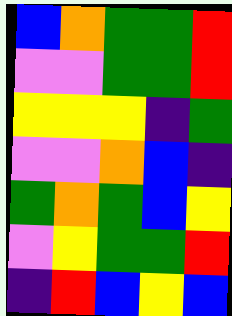[["blue", "orange", "green", "green", "red"], ["violet", "violet", "green", "green", "red"], ["yellow", "yellow", "yellow", "indigo", "green"], ["violet", "violet", "orange", "blue", "indigo"], ["green", "orange", "green", "blue", "yellow"], ["violet", "yellow", "green", "green", "red"], ["indigo", "red", "blue", "yellow", "blue"]]